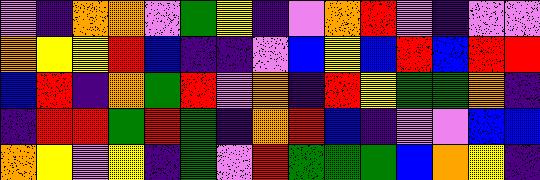[["violet", "indigo", "orange", "orange", "violet", "green", "yellow", "indigo", "violet", "orange", "red", "violet", "indigo", "violet", "violet"], ["orange", "yellow", "yellow", "red", "blue", "indigo", "indigo", "violet", "blue", "yellow", "blue", "red", "blue", "red", "red"], ["blue", "red", "indigo", "orange", "green", "red", "violet", "orange", "indigo", "red", "yellow", "green", "green", "orange", "indigo"], ["indigo", "red", "red", "green", "red", "green", "indigo", "orange", "red", "blue", "indigo", "violet", "violet", "blue", "blue"], ["orange", "yellow", "violet", "yellow", "indigo", "green", "violet", "red", "green", "green", "green", "blue", "orange", "yellow", "indigo"]]